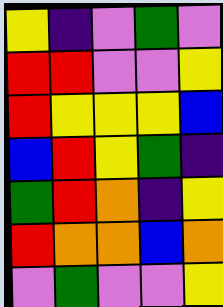[["yellow", "indigo", "violet", "green", "violet"], ["red", "red", "violet", "violet", "yellow"], ["red", "yellow", "yellow", "yellow", "blue"], ["blue", "red", "yellow", "green", "indigo"], ["green", "red", "orange", "indigo", "yellow"], ["red", "orange", "orange", "blue", "orange"], ["violet", "green", "violet", "violet", "yellow"]]